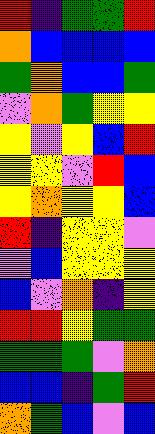[["red", "indigo", "green", "green", "red"], ["orange", "blue", "blue", "blue", "blue"], ["green", "orange", "blue", "blue", "green"], ["violet", "orange", "green", "yellow", "yellow"], ["yellow", "violet", "yellow", "blue", "red"], ["yellow", "yellow", "violet", "red", "blue"], ["yellow", "orange", "yellow", "yellow", "blue"], ["red", "indigo", "yellow", "yellow", "violet"], ["violet", "blue", "yellow", "yellow", "yellow"], ["blue", "violet", "orange", "indigo", "yellow"], ["red", "red", "yellow", "green", "green"], ["green", "green", "green", "violet", "orange"], ["blue", "blue", "indigo", "green", "red"], ["orange", "green", "blue", "violet", "blue"]]